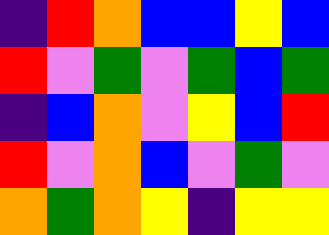[["indigo", "red", "orange", "blue", "blue", "yellow", "blue"], ["red", "violet", "green", "violet", "green", "blue", "green"], ["indigo", "blue", "orange", "violet", "yellow", "blue", "red"], ["red", "violet", "orange", "blue", "violet", "green", "violet"], ["orange", "green", "orange", "yellow", "indigo", "yellow", "yellow"]]